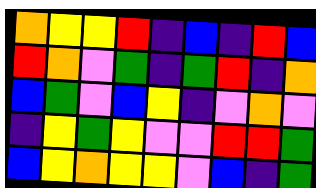[["orange", "yellow", "yellow", "red", "indigo", "blue", "indigo", "red", "blue"], ["red", "orange", "violet", "green", "indigo", "green", "red", "indigo", "orange"], ["blue", "green", "violet", "blue", "yellow", "indigo", "violet", "orange", "violet"], ["indigo", "yellow", "green", "yellow", "violet", "violet", "red", "red", "green"], ["blue", "yellow", "orange", "yellow", "yellow", "violet", "blue", "indigo", "green"]]